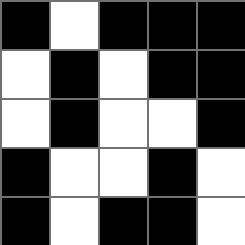[["black", "white", "black", "black", "black"], ["white", "black", "white", "black", "black"], ["white", "black", "white", "white", "black"], ["black", "white", "white", "black", "white"], ["black", "white", "black", "black", "white"]]